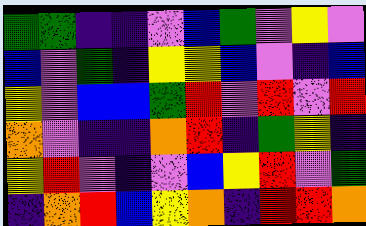[["green", "green", "indigo", "indigo", "violet", "blue", "green", "violet", "yellow", "violet"], ["blue", "violet", "green", "indigo", "yellow", "yellow", "blue", "violet", "indigo", "blue"], ["yellow", "violet", "blue", "blue", "green", "red", "violet", "red", "violet", "red"], ["orange", "violet", "indigo", "indigo", "orange", "red", "indigo", "green", "yellow", "indigo"], ["yellow", "red", "violet", "indigo", "violet", "blue", "yellow", "red", "violet", "green"], ["indigo", "orange", "red", "blue", "yellow", "orange", "indigo", "red", "red", "orange"]]